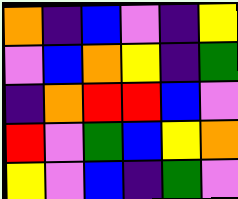[["orange", "indigo", "blue", "violet", "indigo", "yellow"], ["violet", "blue", "orange", "yellow", "indigo", "green"], ["indigo", "orange", "red", "red", "blue", "violet"], ["red", "violet", "green", "blue", "yellow", "orange"], ["yellow", "violet", "blue", "indigo", "green", "violet"]]